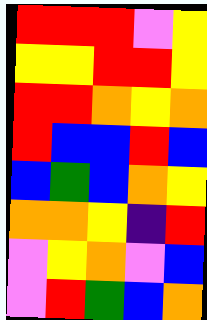[["red", "red", "red", "violet", "yellow"], ["yellow", "yellow", "red", "red", "yellow"], ["red", "red", "orange", "yellow", "orange"], ["red", "blue", "blue", "red", "blue"], ["blue", "green", "blue", "orange", "yellow"], ["orange", "orange", "yellow", "indigo", "red"], ["violet", "yellow", "orange", "violet", "blue"], ["violet", "red", "green", "blue", "orange"]]